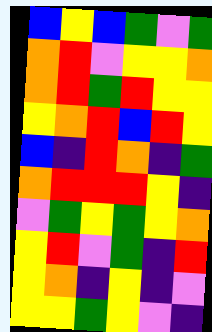[["blue", "yellow", "blue", "green", "violet", "green"], ["orange", "red", "violet", "yellow", "yellow", "orange"], ["orange", "red", "green", "red", "yellow", "yellow"], ["yellow", "orange", "red", "blue", "red", "yellow"], ["blue", "indigo", "red", "orange", "indigo", "green"], ["orange", "red", "red", "red", "yellow", "indigo"], ["violet", "green", "yellow", "green", "yellow", "orange"], ["yellow", "red", "violet", "green", "indigo", "red"], ["yellow", "orange", "indigo", "yellow", "indigo", "violet"], ["yellow", "yellow", "green", "yellow", "violet", "indigo"]]